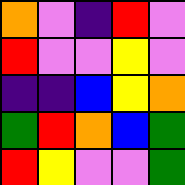[["orange", "violet", "indigo", "red", "violet"], ["red", "violet", "violet", "yellow", "violet"], ["indigo", "indigo", "blue", "yellow", "orange"], ["green", "red", "orange", "blue", "green"], ["red", "yellow", "violet", "violet", "green"]]